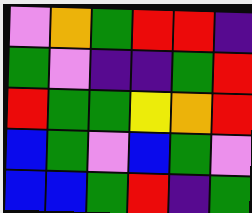[["violet", "orange", "green", "red", "red", "indigo"], ["green", "violet", "indigo", "indigo", "green", "red"], ["red", "green", "green", "yellow", "orange", "red"], ["blue", "green", "violet", "blue", "green", "violet"], ["blue", "blue", "green", "red", "indigo", "green"]]